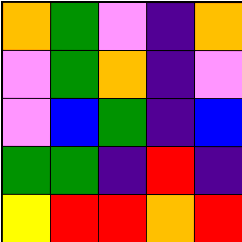[["orange", "green", "violet", "indigo", "orange"], ["violet", "green", "orange", "indigo", "violet"], ["violet", "blue", "green", "indigo", "blue"], ["green", "green", "indigo", "red", "indigo"], ["yellow", "red", "red", "orange", "red"]]